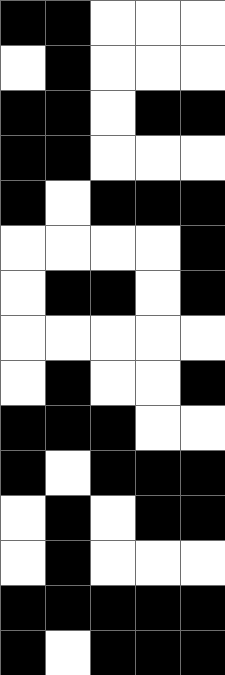[["black", "black", "white", "white", "white"], ["white", "black", "white", "white", "white"], ["black", "black", "white", "black", "black"], ["black", "black", "white", "white", "white"], ["black", "white", "black", "black", "black"], ["white", "white", "white", "white", "black"], ["white", "black", "black", "white", "black"], ["white", "white", "white", "white", "white"], ["white", "black", "white", "white", "black"], ["black", "black", "black", "white", "white"], ["black", "white", "black", "black", "black"], ["white", "black", "white", "black", "black"], ["white", "black", "white", "white", "white"], ["black", "black", "black", "black", "black"], ["black", "white", "black", "black", "black"]]